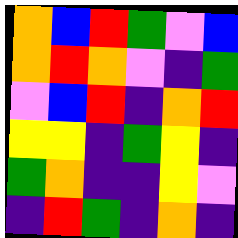[["orange", "blue", "red", "green", "violet", "blue"], ["orange", "red", "orange", "violet", "indigo", "green"], ["violet", "blue", "red", "indigo", "orange", "red"], ["yellow", "yellow", "indigo", "green", "yellow", "indigo"], ["green", "orange", "indigo", "indigo", "yellow", "violet"], ["indigo", "red", "green", "indigo", "orange", "indigo"]]